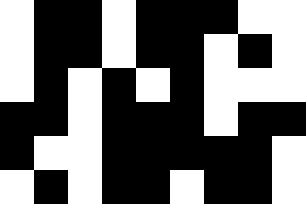[["white", "black", "black", "white", "black", "black", "black", "white", "white"], ["white", "black", "black", "white", "black", "black", "white", "black", "white"], ["white", "black", "white", "black", "white", "black", "white", "white", "white"], ["black", "black", "white", "black", "black", "black", "white", "black", "black"], ["black", "white", "white", "black", "black", "black", "black", "black", "white"], ["white", "black", "white", "black", "black", "white", "black", "black", "white"]]